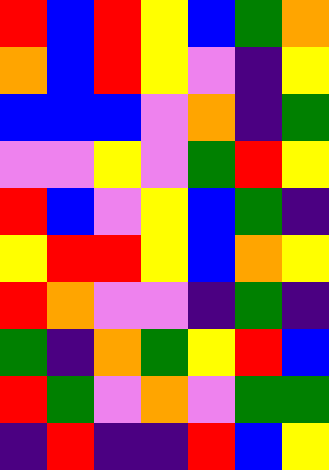[["red", "blue", "red", "yellow", "blue", "green", "orange"], ["orange", "blue", "red", "yellow", "violet", "indigo", "yellow"], ["blue", "blue", "blue", "violet", "orange", "indigo", "green"], ["violet", "violet", "yellow", "violet", "green", "red", "yellow"], ["red", "blue", "violet", "yellow", "blue", "green", "indigo"], ["yellow", "red", "red", "yellow", "blue", "orange", "yellow"], ["red", "orange", "violet", "violet", "indigo", "green", "indigo"], ["green", "indigo", "orange", "green", "yellow", "red", "blue"], ["red", "green", "violet", "orange", "violet", "green", "green"], ["indigo", "red", "indigo", "indigo", "red", "blue", "yellow"]]